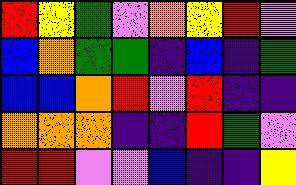[["red", "yellow", "green", "violet", "orange", "yellow", "red", "violet"], ["blue", "orange", "green", "green", "indigo", "blue", "indigo", "green"], ["blue", "blue", "orange", "red", "violet", "red", "indigo", "indigo"], ["orange", "orange", "orange", "indigo", "indigo", "red", "green", "violet"], ["red", "red", "violet", "violet", "blue", "indigo", "indigo", "yellow"]]